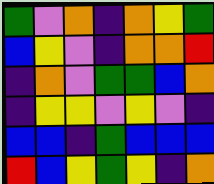[["green", "violet", "orange", "indigo", "orange", "yellow", "green"], ["blue", "yellow", "violet", "indigo", "orange", "orange", "red"], ["indigo", "orange", "violet", "green", "green", "blue", "orange"], ["indigo", "yellow", "yellow", "violet", "yellow", "violet", "indigo"], ["blue", "blue", "indigo", "green", "blue", "blue", "blue"], ["red", "blue", "yellow", "green", "yellow", "indigo", "orange"]]